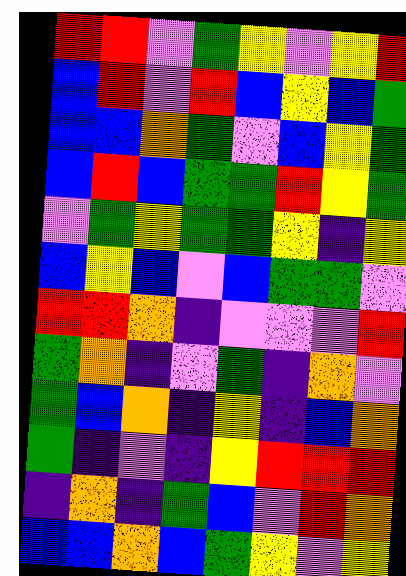[["red", "red", "violet", "green", "yellow", "violet", "yellow", "red"], ["blue", "red", "violet", "red", "blue", "yellow", "blue", "green"], ["blue", "blue", "orange", "green", "violet", "blue", "yellow", "green"], ["blue", "red", "blue", "green", "green", "red", "yellow", "green"], ["violet", "green", "yellow", "green", "green", "yellow", "indigo", "yellow"], ["blue", "yellow", "blue", "violet", "blue", "green", "green", "violet"], ["red", "red", "orange", "indigo", "violet", "violet", "violet", "red"], ["green", "orange", "indigo", "violet", "green", "indigo", "orange", "violet"], ["green", "blue", "orange", "indigo", "yellow", "indigo", "blue", "orange"], ["green", "indigo", "violet", "indigo", "yellow", "red", "red", "red"], ["indigo", "orange", "indigo", "green", "blue", "violet", "red", "orange"], ["blue", "blue", "orange", "blue", "green", "yellow", "violet", "yellow"]]